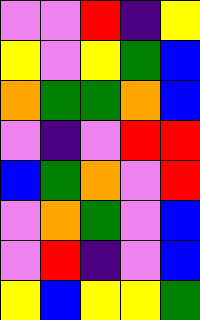[["violet", "violet", "red", "indigo", "yellow"], ["yellow", "violet", "yellow", "green", "blue"], ["orange", "green", "green", "orange", "blue"], ["violet", "indigo", "violet", "red", "red"], ["blue", "green", "orange", "violet", "red"], ["violet", "orange", "green", "violet", "blue"], ["violet", "red", "indigo", "violet", "blue"], ["yellow", "blue", "yellow", "yellow", "green"]]